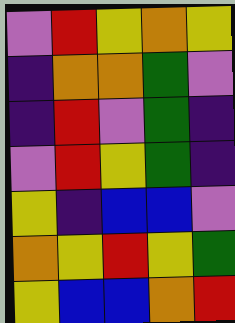[["violet", "red", "yellow", "orange", "yellow"], ["indigo", "orange", "orange", "green", "violet"], ["indigo", "red", "violet", "green", "indigo"], ["violet", "red", "yellow", "green", "indigo"], ["yellow", "indigo", "blue", "blue", "violet"], ["orange", "yellow", "red", "yellow", "green"], ["yellow", "blue", "blue", "orange", "red"]]